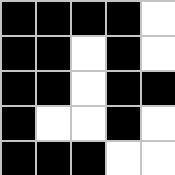[["black", "black", "black", "black", "white"], ["black", "black", "white", "black", "white"], ["black", "black", "white", "black", "black"], ["black", "white", "white", "black", "white"], ["black", "black", "black", "white", "white"]]